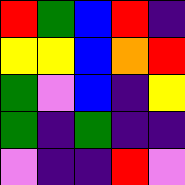[["red", "green", "blue", "red", "indigo"], ["yellow", "yellow", "blue", "orange", "red"], ["green", "violet", "blue", "indigo", "yellow"], ["green", "indigo", "green", "indigo", "indigo"], ["violet", "indigo", "indigo", "red", "violet"]]